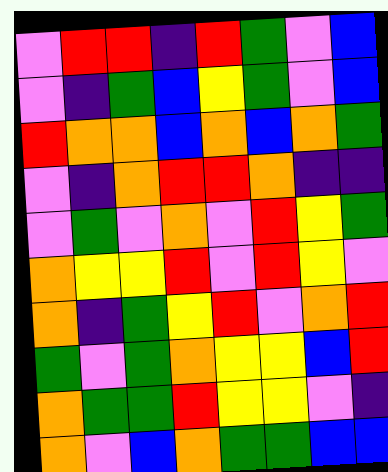[["violet", "red", "red", "indigo", "red", "green", "violet", "blue"], ["violet", "indigo", "green", "blue", "yellow", "green", "violet", "blue"], ["red", "orange", "orange", "blue", "orange", "blue", "orange", "green"], ["violet", "indigo", "orange", "red", "red", "orange", "indigo", "indigo"], ["violet", "green", "violet", "orange", "violet", "red", "yellow", "green"], ["orange", "yellow", "yellow", "red", "violet", "red", "yellow", "violet"], ["orange", "indigo", "green", "yellow", "red", "violet", "orange", "red"], ["green", "violet", "green", "orange", "yellow", "yellow", "blue", "red"], ["orange", "green", "green", "red", "yellow", "yellow", "violet", "indigo"], ["orange", "violet", "blue", "orange", "green", "green", "blue", "blue"]]